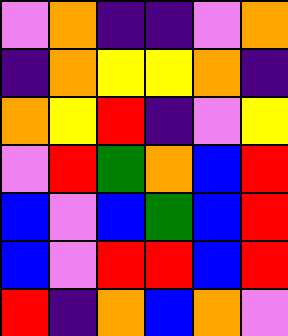[["violet", "orange", "indigo", "indigo", "violet", "orange"], ["indigo", "orange", "yellow", "yellow", "orange", "indigo"], ["orange", "yellow", "red", "indigo", "violet", "yellow"], ["violet", "red", "green", "orange", "blue", "red"], ["blue", "violet", "blue", "green", "blue", "red"], ["blue", "violet", "red", "red", "blue", "red"], ["red", "indigo", "orange", "blue", "orange", "violet"]]